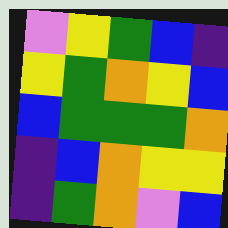[["violet", "yellow", "green", "blue", "indigo"], ["yellow", "green", "orange", "yellow", "blue"], ["blue", "green", "green", "green", "orange"], ["indigo", "blue", "orange", "yellow", "yellow"], ["indigo", "green", "orange", "violet", "blue"]]